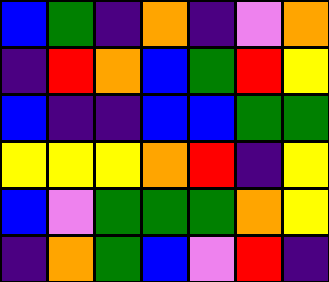[["blue", "green", "indigo", "orange", "indigo", "violet", "orange"], ["indigo", "red", "orange", "blue", "green", "red", "yellow"], ["blue", "indigo", "indigo", "blue", "blue", "green", "green"], ["yellow", "yellow", "yellow", "orange", "red", "indigo", "yellow"], ["blue", "violet", "green", "green", "green", "orange", "yellow"], ["indigo", "orange", "green", "blue", "violet", "red", "indigo"]]